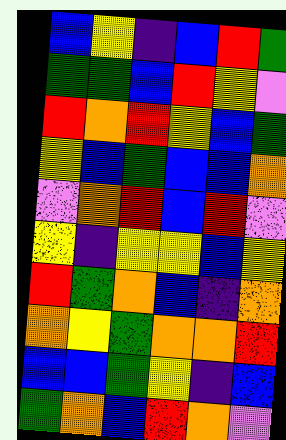[["blue", "yellow", "indigo", "blue", "red", "green"], ["green", "green", "blue", "red", "yellow", "violet"], ["red", "orange", "red", "yellow", "blue", "green"], ["yellow", "blue", "green", "blue", "blue", "orange"], ["violet", "orange", "red", "blue", "red", "violet"], ["yellow", "indigo", "yellow", "yellow", "blue", "yellow"], ["red", "green", "orange", "blue", "indigo", "orange"], ["orange", "yellow", "green", "orange", "orange", "red"], ["blue", "blue", "green", "yellow", "indigo", "blue"], ["green", "orange", "blue", "red", "orange", "violet"]]